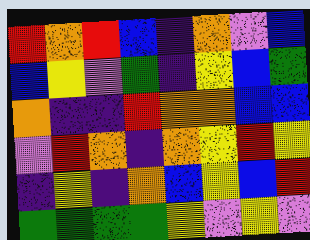[["red", "orange", "red", "blue", "indigo", "orange", "violet", "blue"], ["blue", "yellow", "violet", "green", "indigo", "yellow", "blue", "green"], ["orange", "indigo", "indigo", "red", "orange", "orange", "blue", "blue"], ["violet", "red", "orange", "indigo", "orange", "yellow", "red", "yellow"], ["indigo", "yellow", "indigo", "orange", "blue", "yellow", "blue", "red"], ["green", "green", "green", "green", "yellow", "violet", "yellow", "violet"]]